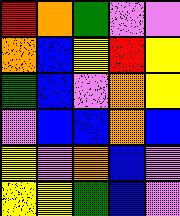[["red", "orange", "green", "violet", "violet"], ["orange", "blue", "yellow", "red", "yellow"], ["green", "blue", "violet", "orange", "yellow"], ["violet", "blue", "blue", "orange", "blue"], ["yellow", "violet", "orange", "blue", "violet"], ["yellow", "yellow", "green", "blue", "violet"]]